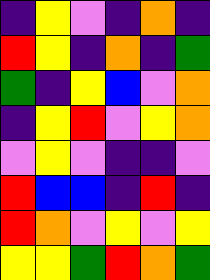[["indigo", "yellow", "violet", "indigo", "orange", "indigo"], ["red", "yellow", "indigo", "orange", "indigo", "green"], ["green", "indigo", "yellow", "blue", "violet", "orange"], ["indigo", "yellow", "red", "violet", "yellow", "orange"], ["violet", "yellow", "violet", "indigo", "indigo", "violet"], ["red", "blue", "blue", "indigo", "red", "indigo"], ["red", "orange", "violet", "yellow", "violet", "yellow"], ["yellow", "yellow", "green", "red", "orange", "green"]]